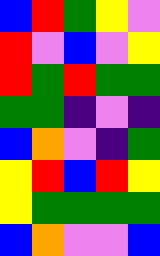[["blue", "red", "green", "yellow", "violet"], ["red", "violet", "blue", "violet", "yellow"], ["red", "green", "red", "green", "green"], ["green", "green", "indigo", "violet", "indigo"], ["blue", "orange", "violet", "indigo", "green"], ["yellow", "red", "blue", "red", "yellow"], ["yellow", "green", "green", "green", "green"], ["blue", "orange", "violet", "violet", "blue"]]